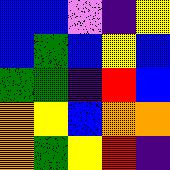[["blue", "blue", "violet", "indigo", "yellow"], ["blue", "green", "blue", "yellow", "blue"], ["green", "green", "indigo", "red", "blue"], ["orange", "yellow", "blue", "orange", "orange"], ["orange", "green", "yellow", "red", "indigo"]]